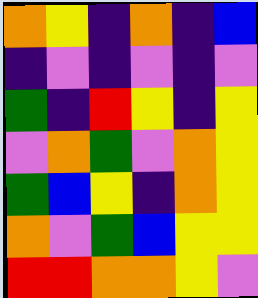[["orange", "yellow", "indigo", "orange", "indigo", "blue"], ["indigo", "violet", "indigo", "violet", "indigo", "violet"], ["green", "indigo", "red", "yellow", "indigo", "yellow"], ["violet", "orange", "green", "violet", "orange", "yellow"], ["green", "blue", "yellow", "indigo", "orange", "yellow"], ["orange", "violet", "green", "blue", "yellow", "yellow"], ["red", "red", "orange", "orange", "yellow", "violet"]]